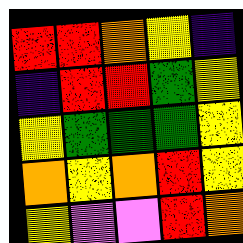[["red", "red", "orange", "yellow", "indigo"], ["indigo", "red", "red", "green", "yellow"], ["yellow", "green", "green", "green", "yellow"], ["orange", "yellow", "orange", "red", "yellow"], ["yellow", "violet", "violet", "red", "orange"]]